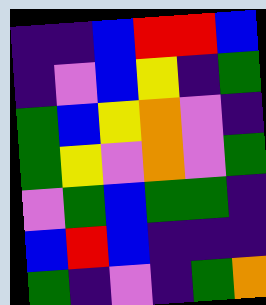[["indigo", "indigo", "blue", "red", "red", "blue"], ["indigo", "violet", "blue", "yellow", "indigo", "green"], ["green", "blue", "yellow", "orange", "violet", "indigo"], ["green", "yellow", "violet", "orange", "violet", "green"], ["violet", "green", "blue", "green", "green", "indigo"], ["blue", "red", "blue", "indigo", "indigo", "indigo"], ["green", "indigo", "violet", "indigo", "green", "orange"]]